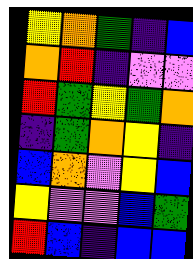[["yellow", "orange", "green", "indigo", "blue"], ["orange", "red", "indigo", "violet", "violet"], ["red", "green", "yellow", "green", "orange"], ["indigo", "green", "orange", "yellow", "indigo"], ["blue", "orange", "violet", "yellow", "blue"], ["yellow", "violet", "violet", "blue", "green"], ["red", "blue", "indigo", "blue", "blue"]]